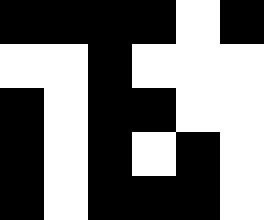[["black", "black", "black", "black", "white", "black"], ["white", "white", "black", "white", "white", "white"], ["black", "white", "black", "black", "white", "white"], ["black", "white", "black", "white", "black", "white"], ["black", "white", "black", "black", "black", "white"]]